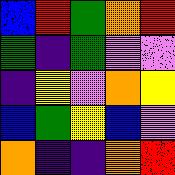[["blue", "red", "green", "orange", "red"], ["green", "indigo", "green", "violet", "violet"], ["indigo", "yellow", "violet", "orange", "yellow"], ["blue", "green", "yellow", "blue", "violet"], ["orange", "indigo", "indigo", "orange", "red"]]